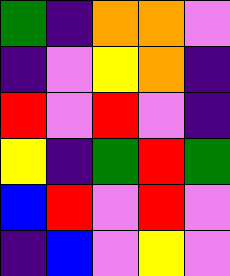[["green", "indigo", "orange", "orange", "violet"], ["indigo", "violet", "yellow", "orange", "indigo"], ["red", "violet", "red", "violet", "indigo"], ["yellow", "indigo", "green", "red", "green"], ["blue", "red", "violet", "red", "violet"], ["indigo", "blue", "violet", "yellow", "violet"]]